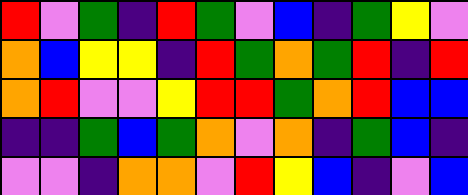[["red", "violet", "green", "indigo", "red", "green", "violet", "blue", "indigo", "green", "yellow", "violet"], ["orange", "blue", "yellow", "yellow", "indigo", "red", "green", "orange", "green", "red", "indigo", "red"], ["orange", "red", "violet", "violet", "yellow", "red", "red", "green", "orange", "red", "blue", "blue"], ["indigo", "indigo", "green", "blue", "green", "orange", "violet", "orange", "indigo", "green", "blue", "indigo"], ["violet", "violet", "indigo", "orange", "orange", "violet", "red", "yellow", "blue", "indigo", "violet", "blue"]]